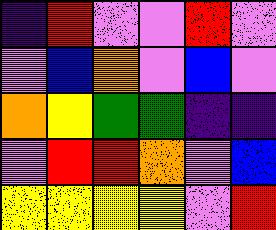[["indigo", "red", "violet", "violet", "red", "violet"], ["violet", "blue", "orange", "violet", "blue", "violet"], ["orange", "yellow", "green", "green", "indigo", "indigo"], ["violet", "red", "red", "orange", "violet", "blue"], ["yellow", "yellow", "yellow", "yellow", "violet", "red"]]